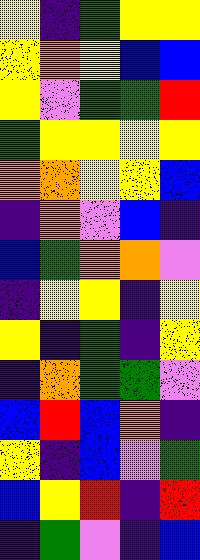[["yellow", "indigo", "green", "yellow", "yellow"], ["yellow", "orange", "yellow", "blue", "blue"], ["yellow", "violet", "green", "green", "red"], ["green", "yellow", "yellow", "yellow", "yellow"], ["orange", "orange", "yellow", "yellow", "blue"], ["indigo", "orange", "violet", "blue", "indigo"], ["blue", "green", "orange", "orange", "violet"], ["indigo", "yellow", "yellow", "indigo", "yellow"], ["yellow", "indigo", "green", "indigo", "yellow"], ["indigo", "orange", "green", "green", "violet"], ["blue", "red", "blue", "orange", "indigo"], ["yellow", "indigo", "blue", "violet", "green"], ["blue", "yellow", "red", "indigo", "red"], ["indigo", "green", "violet", "indigo", "blue"]]